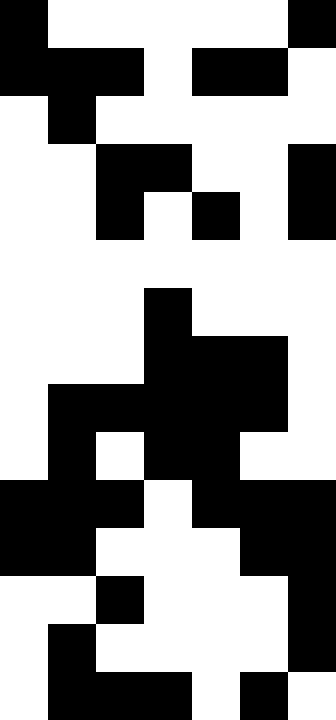[["black", "white", "white", "white", "white", "white", "black"], ["black", "black", "black", "white", "black", "black", "white"], ["white", "black", "white", "white", "white", "white", "white"], ["white", "white", "black", "black", "white", "white", "black"], ["white", "white", "black", "white", "black", "white", "black"], ["white", "white", "white", "white", "white", "white", "white"], ["white", "white", "white", "black", "white", "white", "white"], ["white", "white", "white", "black", "black", "black", "white"], ["white", "black", "black", "black", "black", "black", "white"], ["white", "black", "white", "black", "black", "white", "white"], ["black", "black", "black", "white", "black", "black", "black"], ["black", "black", "white", "white", "white", "black", "black"], ["white", "white", "black", "white", "white", "white", "black"], ["white", "black", "white", "white", "white", "white", "black"], ["white", "black", "black", "black", "white", "black", "white"]]